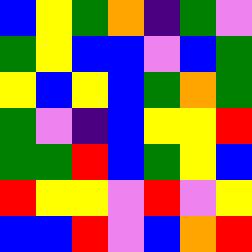[["blue", "yellow", "green", "orange", "indigo", "green", "violet"], ["green", "yellow", "blue", "blue", "violet", "blue", "green"], ["yellow", "blue", "yellow", "blue", "green", "orange", "green"], ["green", "violet", "indigo", "blue", "yellow", "yellow", "red"], ["green", "green", "red", "blue", "green", "yellow", "blue"], ["red", "yellow", "yellow", "violet", "red", "violet", "yellow"], ["blue", "blue", "red", "violet", "blue", "orange", "red"]]